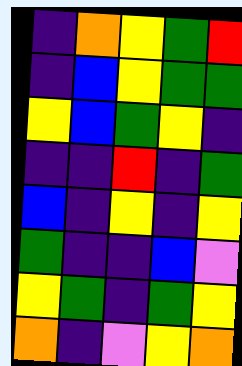[["indigo", "orange", "yellow", "green", "red"], ["indigo", "blue", "yellow", "green", "green"], ["yellow", "blue", "green", "yellow", "indigo"], ["indigo", "indigo", "red", "indigo", "green"], ["blue", "indigo", "yellow", "indigo", "yellow"], ["green", "indigo", "indigo", "blue", "violet"], ["yellow", "green", "indigo", "green", "yellow"], ["orange", "indigo", "violet", "yellow", "orange"]]